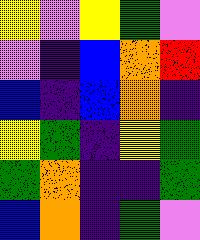[["yellow", "violet", "yellow", "green", "violet"], ["violet", "indigo", "blue", "orange", "red"], ["blue", "indigo", "blue", "orange", "indigo"], ["yellow", "green", "indigo", "yellow", "green"], ["green", "orange", "indigo", "indigo", "green"], ["blue", "orange", "indigo", "green", "violet"]]